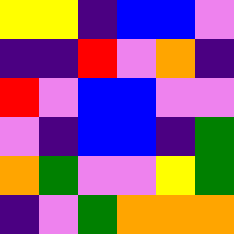[["yellow", "yellow", "indigo", "blue", "blue", "violet"], ["indigo", "indigo", "red", "violet", "orange", "indigo"], ["red", "violet", "blue", "blue", "violet", "violet"], ["violet", "indigo", "blue", "blue", "indigo", "green"], ["orange", "green", "violet", "violet", "yellow", "green"], ["indigo", "violet", "green", "orange", "orange", "orange"]]